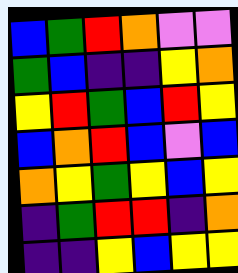[["blue", "green", "red", "orange", "violet", "violet"], ["green", "blue", "indigo", "indigo", "yellow", "orange"], ["yellow", "red", "green", "blue", "red", "yellow"], ["blue", "orange", "red", "blue", "violet", "blue"], ["orange", "yellow", "green", "yellow", "blue", "yellow"], ["indigo", "green", "red", "red", "indigo", "orange"], ["indigo", "indigo", "yellow", "blue", "yellow", "yellow"]]